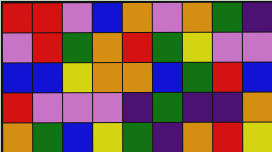[["red", "red", "violet", "blue", "orange", "violet", "orange", "green", "indigo"], ["violet", "red", "green", "orange", "red", "green", "yellow", "violet", "violet"], ["blue", "blue", "yellow", "orange", "orange", "blue", "green", "red", "blue"], ["red", "violet", "violet", "violet", "indigo", "green", "indigo", "indigo", "orange"], ["orange", "green", "blue", "yellow", "green", "indigo", "orange", "red", "yellow"]]